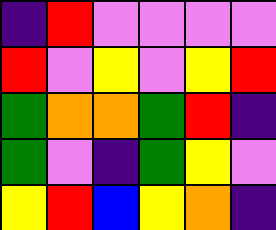[["indigo", "red", "violet", "violet", "violet", "violet"], ["red", "violet", "yellow", "violet", "yellow", "red"], ["green", "orange", "orange", "green", "red", "indigo"], ["green", "violet", "indigo", "green", "yellow", "violet"], ["yellow", "red", "blue", "yellow", "orange", "indigo"]]